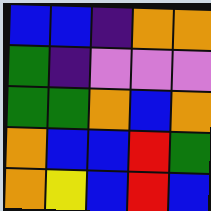[["blue", "blue", "indigo", "orange", "orange"], ["green", "indigo", "violet", "violet", "violet"], ["green", "green", "orange", "blue", "orange"], ["orange", "blue", "blue", "red", "green"], ["orange", "yellow", "blue", "red", "blue"]]